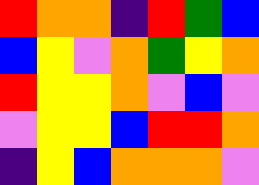[["red", "orange", "orange", "indigo", "red", "green", "blue"], ["blue", "yellow", "violet", "orange", "green", "yellow", "orange"], ["red", "yellow", "yellow", "orange", "violet", "blue", "violet"], ["violet", "yellow", "yellow", "blue", "red", "red", "orange"], ["indigo", "yellow", "blue", "orange", "orange", "orange", "violet"]]